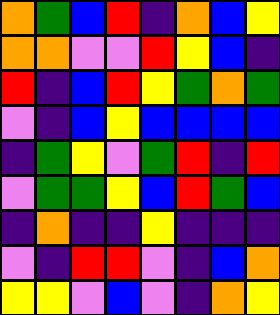[["orange", "green", "blue", "red", "indigo", "orange", "blue", "yellow"], ["orange", "orange", "violet", "violet", "red", "yellow", "blue", "indigo"], ["red", "indigo", "blue", "red", "yellow", "green", "orange", "green"], ["violet", "indigo", "blue", "yellow", "blue", "blue", "blue", "blue"], ["indigo", "green", "yellow", "violet", "green", "red", "indigo", "red"], ["violet", "green", "green", "yellow", "blue", "red", "green", "blue"], ["indigo", "orange", "indigo", "indigo", "yellow", "indigo", "indigo", "indigo"], ["violet", "indigo", "red", "red", "violet", "indigo", "blue", "orange"], ["yellow", "yellow", "violet", "blue", "violet", "indigo", "orange", "yellow"]]